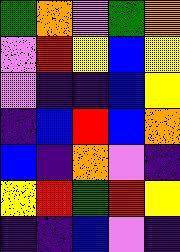[["green", "orange", "violet", "green", "orange"], ["violet", "red", "yellow", "blue", "yellow"], ["violet", "indigo", "indigo", "blue", "yellow"], ["indigo", "blue", "red", "blue", "orange"], ["blue", "indigo", "orange", "violet", "indigo"], ["yellow", "red", "green", "red", "yellow"], ["indigo", "indigo", "blue", "violet", "indigo"]]